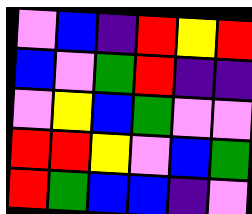[["violet", "blue", "indigo", "red", "yellow", "red"], ["blue", "violet", "green", "red", "indigo", "indigo"], ["violet", "yellow", "blue", "green", "violet", "violet"], ["red", "red", "yellow", "violet", "blue", "green"], ["red", "green", "blue", "blue", "indigo", "violet"]]